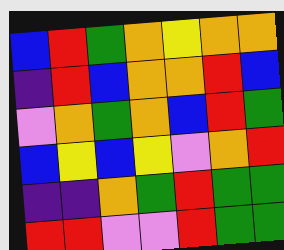[["blue", "red", "green", "orange", "yellow", "orange", "orange"], ["indigo", "red", "blue", "orange", "orange", "red", "blue"], ["violet", "orange", "green", "orange", "blue", "red", "green"], ["blue", "yellow", "blue", "yellow", "violet", "orange", "red"], ["indigo", "indigo", "orange", "green", "red", "green", "green"], ["red", "red", "violet", "violet", "red", "green", "green"]]